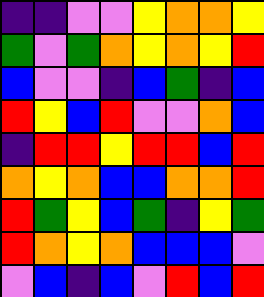[["indigo", "indigo", "violet", "violet", "yellow", "orange", "orange", "yellow"], ["green", "violet", "green", "orange", "yellow", "orange", "yellow", "red"], ["blue", "violet", "violet", "indigo", "blue", "green", "indigo", "blue"], ["red", "yellow", "blue", "red", "violet", "violet", "orange", "blue"], ["indigo", "red", "red", "yellow", "red", "red", "blue", "red"], ["orange", "yellow", "orange", "blue", "blue", "orange", "orange", "red"], ["red", "green", "yellow", "blue", "green", "indigo", "yellow", "green"], ["red", "orange", "yellow", "orange", "blue", "blue", "blue", "violet"], ["violet", "blue", "indigo", "blue", "violet", "red", "blue", "red"]]